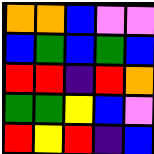[["orange", "orange", "blue", "violet", "violet"], ["blue", "green", "blue", "green", "blue"], ["red", "red", "indigo", "red", "orange"], ["green", "green", "yellow", "blue", "violet"], ["red", "yellow", "red", "indigo", "blue"]]